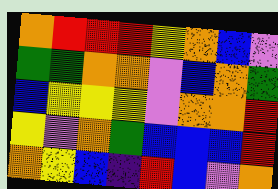[["orange", "red", "red", "red", "yellow", "orange", "blue", "violet"], ["green", "green", "orange", "orange", "violet", "blue", "orange", "green"], ["blue", "yellow", "yellow", "yellow", "violet", "orange", "orange", "red"], ["yellow", "violet", "orange", "green", "blue", "blue", "blue", "red"], ["orange", "yellow", "blue", "indigo", "red", "blue", "violet", "orange"]]